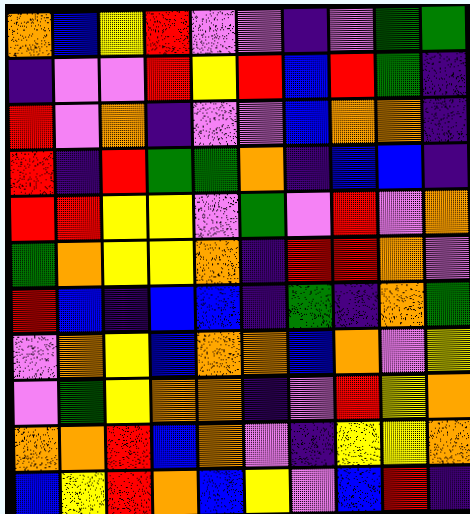[["orange", "blue", "yellow", "red", "violet", "violet", "indigo", "violet", "green", "green"], ["indigo", "violet", "violet", "red", "yellow", "red", "blue", "red", "green", "indigo"], ["red", "violet", "orange", "indigo", "violet", "violet", "blue", "orange", "orange", "indigo"], ["red", "indigo", "red", "green", "green", "orange", "indigo", "blue", "blue", "indigo"], ["red", "red", "yellow", "yellow", "violet", "green", "violet", "red", "violet", "orange"], ["green", "orange", "yellow", "yellow", "orange", "indigo", "red", "red", "orange", "violet"], ["red", "blue", "indigo", "blue", "blue", "indigo", "green", "indigo", "orange", "green"], ["violet", "orange", "yellow", "blue", "orange", "orange", "blue", "orange", "violet", "yellow"], ["violet", "green", "yellow", "orange", "orange", "indigo", "violet", "red", "yellow", "orange"], ["orange", "orange", "red", "blue", "orange", "violet", "indigo", "yellow", "yellow", "orange"], ["blue", "yellow", "red", "orange", "blue", "yellow", "violet", "blue", "red", "indigo"]]